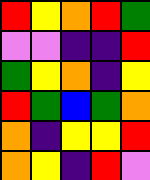[["red", "yellow", "orange", "red", "green"], ["violet", "violet", "indigo", "indigo", "red"], ["green", "yellow", "orange", "indigo", "yellow"], ["red", "green", "blue", "green", "orange"], ["orange", "indigo", "yellow", "yellow", "red"], ["orange", "yellow", "indigo", "red", "violet"]]